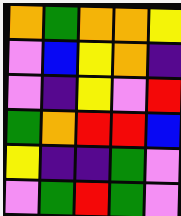[["orange", "green", "orange", "orange", "yellow"], ["violet", "blue", "yellow", "orange", "indigo"], ["violet", "indigo", "yellow", "violet", "red"], ["green", "orange", "red", "red", "blue"], ["yellow", "indigo", "indigo", "green", "violet"], ["violet", "green", "red", "green", "violet"]]